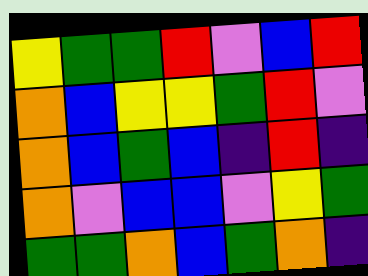[["yellow", "green", "green", "red", "violet", "blue", "red"], ["orange", "blue", "yellow", "yellow", "green", "red", "violet"], ["orange", "blue", "green", "blue", "indigo", "red", "indigo"], ["orange", "violet", "blue", "blue", "violet", "yellow", "green"], ["green", "green", "orange", "blue", "green", "orange", "indigo"]]